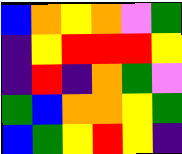[["blue", "orange", "yellow", "orange", "violet", "green"], ["indigo", "yellow", "red", "red", "red", "yellow"], ["indigo", "red", "indigo", "orange", "green", "violet"], ["green", "blue", "orange", "orange", "yellow", "green"], ["blue", "green", "yellow", "red", "yellow", "indigo"]]